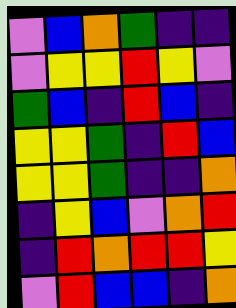[["violet", "blue", "orange", "green", "indigo", "indigo"], ["violet", "yellow", "yellow", "red", "yellow", "violet"], ["green", "blue", "indigo", "red", "blue", "indigo"], ["yellow", "yellow", "green", "indigo", "red", "blue"], ["yellow", "yellow", "green", "indigo", "indigo", "orange"], ["indigo", "yellow", "blue", "violet", "orange", "red"], ["indigo", "red", "orange", "red", "red", "yellow"], ["violet", "red", "blue", "blue", "indigo", "orange"]]